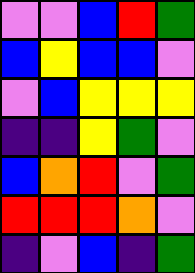[["violet", "violet", "blue", "red", "green"], ["blue", "yellow", "blue", "blue", "violet"], ["violet", "blue", "yellow", "yellow", "yellow"], ["indigo", "indigo", "yellow", "green", "violet"], ["blue", "orange", "red", "violet", "green"], ["red", "red", "red", "orange", "violet"], ["indigo", "violet", "blue", "indigo", "green"]]